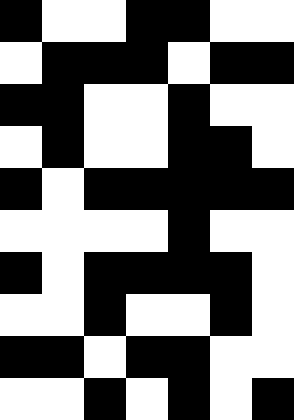[["black", "white", "white", "black", "black", "white", "white"], ["white", "black", "black", "black", "white", "black", "black"], ["black", "black", "white", "white", "black", "white", "white"], ["white", "black", "white", "white", "black", "black", "white"], ["black", "white", "black", "black", "black", "black", "black"], ["white", "white", "white", "white", "black", "white", "white"], ["black", "white", "black", "black", "black", "black", "white"], ["white", "white", "black", "white", "white", "black", "white"], ["black", "black", "white", "black", "black", "white", "white"], ["white", "white", "black", "white", "black", "white", "black"]]